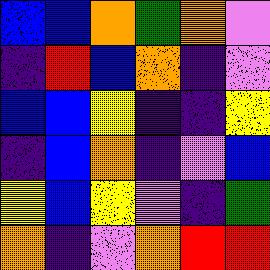[["blue", "blue", "orange", "green", "orange", "violet"], ["indigo", "red", "blue", "orange", "indigo", "violet"], ["blue", "blue", "yellow", "indigo", "indigo", "yellow"], ["indigo", "blue", "orange", "indigo", "violet", "blue"], ["yellow", "blue", "yellow", "violet", "indigo", "green"], ["orange", "indigo", "violet", "orange", "red", "red"]]